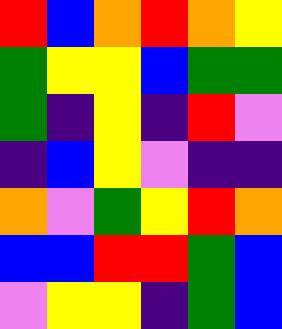[["red", "blue", "orange", "red", "orange", "yellow"], ["green", "yellow", "yellow", "blue", "green", "green"], ["green", "indigo", "yellow", "indigo", "red", "violet"], ["indigo", "blue", "yellow", "violet", "indigo", "indigo"], ["orange", "violet", "green", "yellow", "red", "orange"], ["blue", "blue", "red", "red", "green", "blue"], ["violet", "yellow", "yellow", "indigo", "green", "blue"]]